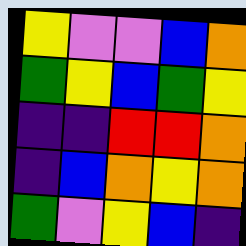[["yellow", "violet", "violet", "blue", "orange"], ["green", "yellow", "blue", "green", "yellow"], ["indigo", "indigo", "red", "red", "orange"], ["indigo", "blue", "orange", "yellow", "orange"], ["green", "violet", "yellow", "blue", "indigo"]]